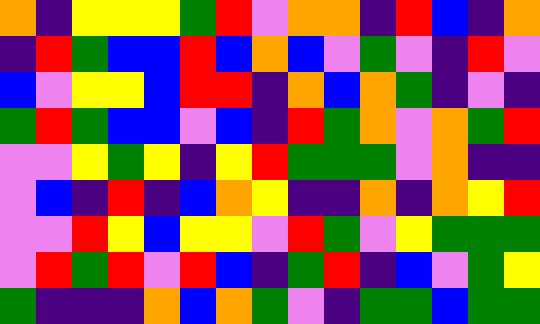[["orange", "indigo", "yellow", "yellow", "yellow", "green", "red", "violet", "orange", "orange", "indigo", "red", "blue", "indigo", "orange"], ["indigo", "red", "green", "blue", "blue", "red", "blue", "orange", "blue", "violet", "green", "violet", "indigo", "red", "violet"], ["blue", "violet", "yellow", "yellow", "blue", "red", "red", "indigo", "orange", "blue", "orange", "green", "indigo", "violet", "indigo"], ["green", "red", "green", "blue", "blue", "violet", "blue", "indigo", "red", "green", "orange", "violet", "orange", "green", "red"], ["violet", "violet", "yellow", "green", "yellow", "indigo", "yellow", "red", "green", "green", "green", "violet", "orange", "indigo", "indigo"], ["violet", "blue", "indigo", "red", "indigo", "blue", "orange", "yellow", "indigo", "indigo", "orange", "indigo", "orange", "yellow", "red"], ["violet", "violet", "red", "yellow", "blue", "yellow", "yellow", "violet", "red", "green", "violet", "yellow", "green", "green", "green"], ["violet", "red", "green", "red", "violet", "red", "blue", "indigo", "green", "red", "indigo", "blue", "violet", "green", "yellow"], ["green", "indigo", "indigo", "indigo", "orange", "blue", "orange", "green", "violet", "indigo", "green", "green", "blue", "green", "green"]]